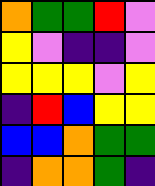[["orange", "green", "green", "red", "violet"], ["yellow", "violet", "indigo", "indigo", "violet"], ["yellow", "yellow", "yellow", "violet", "yellow"], ["indigo", "red", "blue", "yellow", "yellow"], ["blue", "blue", "orange", "green", "green"], ["indigo", "orange", "orange", "green", "indigo"]]